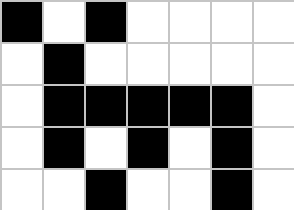[["black", "white", "black", "white", "white", "white", "white"], ["white", "black", "white", "white", "white", "white", "white"], ["white", "black", "black", "black", "black", "black", "white"], ["white", "black", "white", "black", "white", "black", "white"], ["white", "white", "black", "white", "white", "black", "white"]]